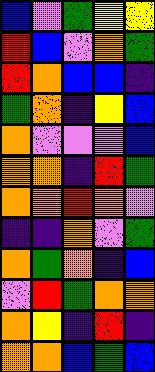[["blue", "violet", "green", "yellow", "yellow"], ["red", "blue", "violet", "orange", "green"], ["red", "orange", "blue", "blue", "indigo"], ["green", "orange", "indigo", "yellow", "blue"], ["orange", "violet", "violet", "violet", "blue"], ["orange", "orange", "indigo", "red", "green"], ["orange", "orange", "red", "orange", "violet"], ["indigo", "indigo", "orange", "violet", "green"], ["orange", "green", "orange", "indigo", "blue"], ["violet", "red", "green", "orange", "orange"], ["orange", "yellow", "indigo", "red", "indigo"], ["orange", "orange", "blue", "green", "blue"]]